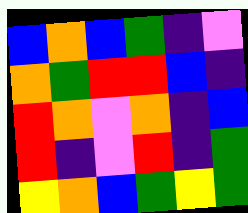[["blue", "orange", "blue", "green", "indigo", "violet"], ["orange", "green", "red", "red", "blue", "indigo"], ["red", "orange", "violet", "orange", "indigo", "blue"], ["red", "indigo", "violet", "red", "indigo", "green"], ["yellow", "orange", "blue", "green", "yellow", "green"]]